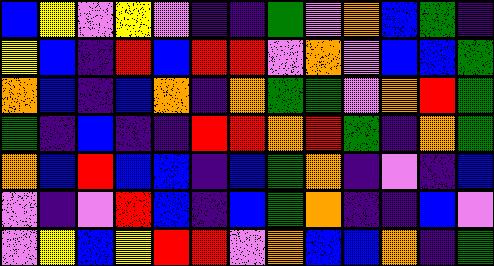[["blue", "yellow", "violet", "yellow", "violet", "indigo", "indigo", "green", "violet", "orange", "blue", "green", "indigo"], ["yellow", "blue", "indigo", "red", "blue", "red", "red", "violet", "orange", "violet", "blue", "blue", "green"], ["orange", "blue", "indigo", "blue", "orange", "indigo", "orange", "green", "green", "violet", "orange", "red", "green"], ["green", "indigo", "blue", "indigo", "indigo", "red", "red", "orange", "red", "green", "indigo", "orange", "green"], ["orange", "blue", "red", "blue", "blue", "indigo", "blue", "green", "orange", "indigo", "violet", "indigo", "blue"], ["violet", "indigo", "violet", "red", "blue", "indigo", "blue", "green", "orange", "indigo", "indigo", "blue", "violet"], ["violet", "yellow", "blue", "yellow", "red", "red", "violet", "orange", "blue", "blue", "orange", "indigo", "green"]]